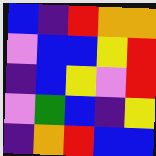[["blue", "indigo", "red", "orange", "orange"], ["violet", "blue", "blue", "yellow", "red"], ["indigo", "blue", "yellow", "violet", "red"], ["violet", "green", "blue", "indigo", "yellow"], ["indigo", "orange", "red", "blue", "blue"]]